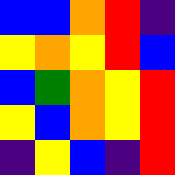[["blue", "blue", "orange", "red", "indigo"], ["yellow", "orange", "yellow", "red", "blue"], ["blue", "green", "orange", "yellow", "red"], ["yellow", "blue", "orange", "yellow", "red"], ["indigo", "yellow", "blue", "indigo", "red"]]